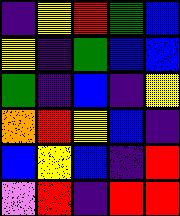[["indigo", "yellow", "red", "green", "blue"], ["yellow", "indigo", "green", "blue", "blue"], ["green", "indigo", "blue", "indigo", "yellow"], ["orange", "red", "yellow", "blue", "indigo"], ["blue", "yellow", "blue", "indigo", "red"], ["violet", "red", "indigo", "red", "red"]]